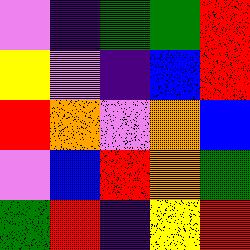[["violet", "indigo", "green", "green", "red"], ["yellow", "violet", "indigo", "blue", "red"], ["red", "orange", "violet", "orange", "blue"], ["violet", "blue", "red", "orange", "green"], ["green", "red", "indigo", "yellow", "red"]]